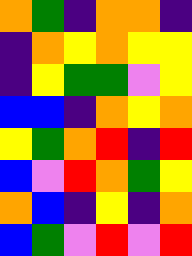[["orange", "green", "indigo", "orange", "orange", "indigo"], ["indigo", "orange", "yellow", "orange", "yellow", "yellow"], ["indigo", "yellow", "green", "green", "violet", "yellow"], ["blue", "blue", "indigo", "orange", "yellow", "orange"], ["yellow", "green", "orange", "red", "indigo", "red"], ["blue", "violet", "red", "orange", "green", "yellow"], ["orange", "blue", "indigo", "yellow", "indigo", "orange"], ["blue", "green", "violet", "red", "violet", "red"]]